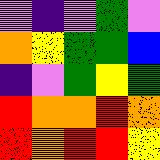[["violet", "indigo", "violet", "green", "violet"], ["orange", "yellow", "green", "green", "blue"], ["indigo", "violet", "green", "yellow", "green"], ["red", "orange", "orange", "red", "orange"], ["red", "orange", "red", "red", "yellow"]]